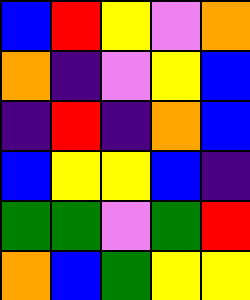[["blue", "red", "yellow", "violet", "orange"], ["orange", "indigo", "violet", "yellow", "blue"], ["indigo", "red", "indigo", "orange", "blue"], ["blue", "yellow", "yellow", "blue", "indigo"], ["green", "green", "violet", "green", "red"], ["orange", "blue", "green", "yellow", "yellow"]]